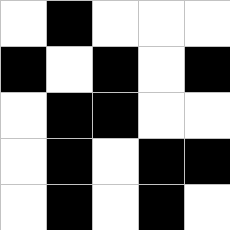[["white", "black", "white", "white", "white"], ["black", "white", "black", "white", "black"], ["white", "black", "black", "white", "white"], ["white", "black", "white", "black", "black"], ["white", "black", "white", "black", "white"]]